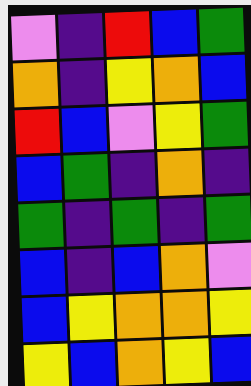[["violet", "indigo", "red", "blue", "green"], ["orange", "indigo", "yellow", "orange", "blue"], ["red", "blue", "violet", "yellow", "green"], ["blue", "green", "indigo", "orange", "indigo"], ["green", "indigo", "green", "indigo", "green"], ["blue", "indigo", "blue", "orange", "violet"], ["blue", "yellow", "orange", "orange", "yellow"], ["yellow", "blue", "orange", "yellow", "blue"]]